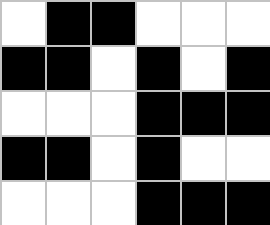[["white", "black", "black", "white", "white", "white"], ["black", "black", "white", "black", "white", "black"], ["white", "white", "white", "black", "black", "black"], ["black", "black", "white", "black", "white", "white"], ["white", "white", "white", "black", "black", "black"]]